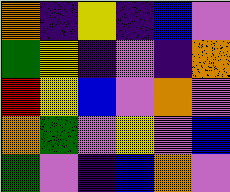[["orange", "indigo", "yellow", "indigo", "blue", "violet"], ["green", "yellow", "indigo", "violet", "indigo", "orange"], ["red", "yellow", "blue", "violet", "orange", "violet"], ["orange", "green", "violet", "yellow", "violet", "blue"], ["green", "violet", "indigo", "blue", "orange", "violet"]]